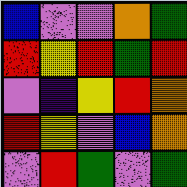[["blue", "violet", "violet", "orange", "green"], ["red", "yellow", "red", "green", "red"], ["violet", "indigo", "yellow", "red", "orange"], ["red", "yellow", "violet", "blue", "orange"], ["violet", "red", "green", "violet", "green"]]